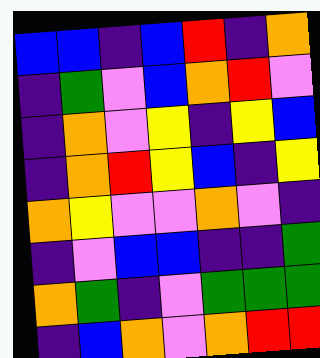[["blue", "blue", "indigo", "blue", "red", "indigo", "orange"], ["indigo", "green", "violet", "blue", "orange", "red", "violet"], ["indigo", "orange", "violet", "yellow", "indigo", "yellow", "blue"], ["indigo", "orange", "red", "yellow", "blue", "indigo", "yellow"], ["orange", "yellow", "violet", "violet", "orange", "violet", "indigo"], ["indigo", "violet", "blue", "blue", "indigo", "indigo", "green"], ["orange", "green", "indigo", "violet", "green", "green", "green"], ["indigo", "blue", "orange", "violet", "orange", "red", "red"]]